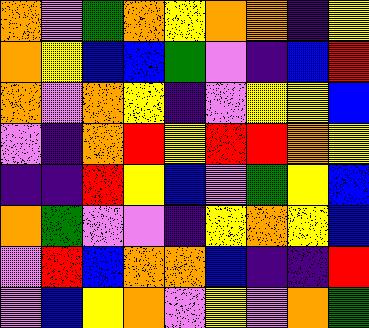[["orange", "violet", "green", "orange", "yellow", "orange", "orange", "indigo", "yellow"], ["orange", "yellow", "blue", "blue", "green", "violet", "indigo", "blue", "red"], ["orange", "violet", "orange", "yellow", "indigo", "violet", "yellow", "yellow", "blue"], ["violet", "indigo", "orange", "red", "yellow", "red", "red", "orange", "yellow"], ["indigo", "indigo", "red", "yellow", "blue", "violet", "green", "yellow", "blue"], ["orange", "green", "violet", "violet", "indigo", "yellow", "orange", "yellow", "blue"], ["violet", "red", "blue", "orange", "orange", "blue", "indigo", "indigo", "red"], ["violet", "blue", "yellow", "orange", "violet", "yellow", "violet", "orange", "green"]]